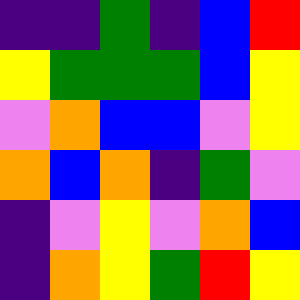[["indigo", "indigo", "green", "indigo", "blue", "red"], ["yellow", "green", "green", "green", "blue", "yellow"], ["violet", "orange", "blue", "blue", "violet", "yellow"], ["orange", "blue", "orange", "indigo", "green", "violet"], ["indigo", "violet", "yellow", "violet", "orange", "blue"], ["indigo", "orange", "yellow", "green", "red", "yellow"]]